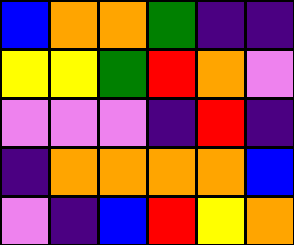[["blue", "orange", "orange", "green", "indigo", "indigo"], ["yellow", "yellow", "green", "red", "orange", "violet"], ["violet", "violet", "violet", "indigo", "red", "indigo"], ["indigo", "orange", "orange", "orange", "orange", "blue"], ["violet", "indigo", "blue", "red", "yellow", "orange"]]